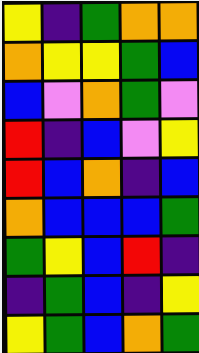[["yellow", "indigo", "green", "orange", "orange"], ["orange", "yellow", "yellow", "green", "blue"], ["blue", "violet", "orange", "green", "violet"], ["red", "indigo", "blue", "violet", "yellow"], ["red", "blue", "orange", "indigo", "blue"], ["orange", "blue", "blue", "blue", "green"], ["green", "yellow", "blue", "red", "indigo"], ["indigo", "green", "blue", "indigo", "yellow"], ["yellow", "green", "blue", "orange", "green"]]